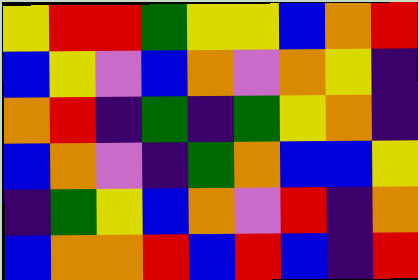[["yellow", "red", "red", "green", "yellow", "yellow", "blue", "orange", "red"], ["blue", "yellow", "violet", "blue", "orange", "violet", "orange", "yellow", "indigo"], ["orange", "red", "indigo", "green", "indigo", "green", "yellow", "orange", "indigo"], ["blue", "orange", "violet", "indigo", "green", "orange", "blue", "blue", "yellow"], ["indigo", "green", "yellow", "blue", "orange", "violet", "red", "indigo", "orange"], ["blue", "orange", "orange", "red", "blue", "red", "blue", "indigo", "red"]]